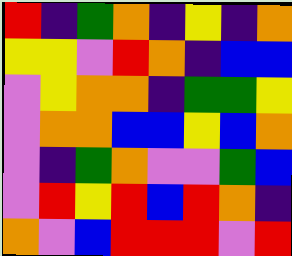[["red", "indigo", "green", "orange", "indigo", "yellow", "indigo", "orange"], ["yellow", "yellow", "violet", "red", "orange", "indigo", "blue", "blue"], ["violet", "yellow", "orange", "orange", "indigo", "green", "green", "yellow"], ["violet", "orange", "orange", "blue", "blue", "yellow", "blue", "orange"], ["violet", "indigo", "green", "orange", "violet", "violet", "green", "blue"], ["violet", "red", "yellow", "red", "blue", "red", "orange", "indigo"], ["orange", "violet", "blue", "red", "red", "red", "violet", "red"]]